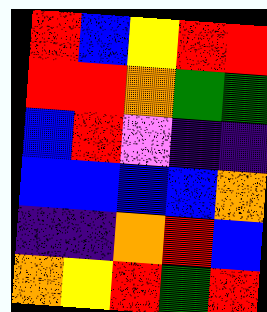[["red", "blue", "yellow", "red", "red"], ["red", "red", "orange", "green", "green"], ["blue", "red", "violet", "indigo", "indigo"], ["blue", "blue", "blue", "blue", "orange"], ["indigo", "indigo", "orange", "red", "blue"], ["orange", "yellow", "red", "green", "red"]]